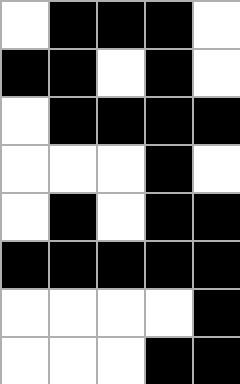[["white", "black", "black", "black", "white"], ["black", "black", "white", "black", "white"], ["white", "black", "black", "black", "black"], ["white", "white", "white", "black", "white"], ["white", "black", "white", "black", "black"], ["black", "black", "black", "black", "black"], ["white", "white", "white", "white", "black"], ["white", "white", "white", "black", "black"]]